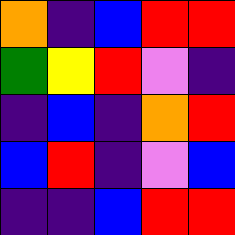[["orange", "indigo", "blue", "red", "red"], ["green", "yellow", "red", "violet", "indigo"], ["indigo", "blue", "indigo", "orange", "red"], ["blue", "red", "indigo", "violet", "blue"], ["indigo", "indigo", "blue", "red", "red"]]